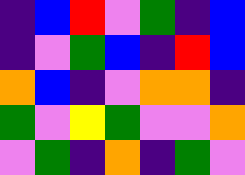[["indigo", "blue", "red", "violet", "green", "indigo", "blue"], ["indigo", "violet", "green", "blue", "indigo", "red", "blue"], ["orange", "blue", "indigo", "violet", "orange", "orange", "indigo"], ["green", "violet", "yellow", "green", "violet", "violet", "orange"], ["violet", "green", "indigo", "orange", "indigo", "green", "violet"]]